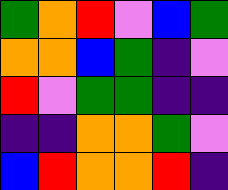[["green", "orange", "red", "violet", "blue", "green"], ["orange", "orange", "blue", "green", "indigo", "violet"], ["red", "violet", "green", "green", "indigo", "indigo"], ["indigo", "indigo", "orange", "orange", "green", "violet"], ["blue", "red", "orange", "orange", "red", "indigo"]]